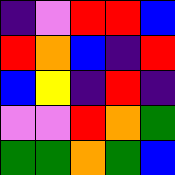[["indigo", "violet", "red", "red", "blue"], ["red", "orange", "blue", "indigo", "red"], ["blue", "yellow", "indigo", "red", "indigo"], ["violet", "violet", "red", "orange", "green"], ["green", "green", "orange", "green", "blue"]]